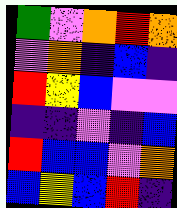[["green", "violet", "orange", "red", "orange"], ["violet", "orange", "indigo", "blue", "indigo"], ["red", "yellow", "blue", "violet", "violet"], ["indigo", "indigo", "violet", "indigo", "blue"], ["red", "blue", "blue", "violet", "orange"], ["blue", "yellow", "blue", "red", "indigo"]]